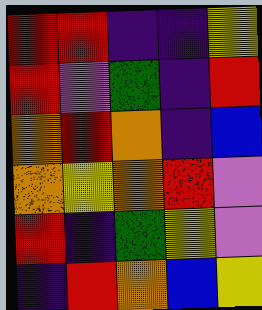[["red", "red", "indigo", "indigo", "yellow"], ["red", "violet", "green", "indigo", "red"], ["orange", "red", "orange", "indigo", "blue"], ["orange", "yellow", "orange", "red", "violet"], ["red", "indigo", "green", "yellow", "violet"], ["indigo", "red", "orange", "blue", "yellow"]]